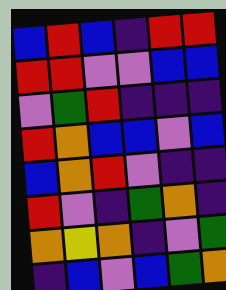[["blue", "red", "blue", "indigo", "red", "red"], ["red", "red", "violet", "violet", "blue", "blue"], ["violet", "green", "red", "indigo", "indigo", "indigo"], ["red", "orange", "blue", "blue", "violet", "blue"], ["blue", "orange", "red", "violet", "indigo", "indigo"], ["red", "violet", "indigo", "green", "orange", "indigo"], ["orange", "yellow", "orange", "indigo", "violet", "green"], ["indigo", "blue", "violet", "blue", "green", "orange"]]